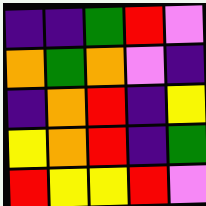[["indigo", "indigo", "green", "red", "violet"], ["orange", "green", "orange", "violet", "indigo"], ["indigo", "orange", "red", "indigo", "yellow"], ["yellow", "orange", "red", "indigo", "green"], ["red", "yellow", "yellow", "red", "violet"]]